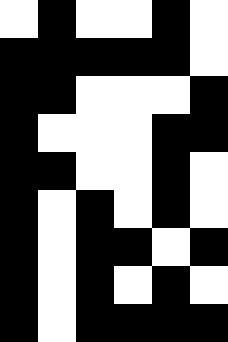[["white", "black", "white", "white", "black", "white"], ["black", "black", "black", "black", "black", "white"], ["black", "black", "white", "white", "white", "black"], ["black", "white", "white", "white", "black", "black"], ["black", "black", "white", "white", "black", "white"], ["black", "white", "black", "white", "black", "white"], ["black", "white", "black", "black", "white", "black"], ["black", "white", "black", "white", "black", "white"], ["black", "white", "black", "black", "black", "black"]]